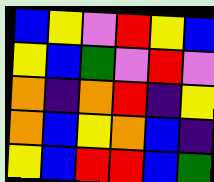[["blue", "yellow", "violet", "red", "yellow", "blue"], ["yellow", "blue", "green", "violet", "red", "violet"], ["orange", "indigo", "orange", "red", "indigo", "yellow"], ["orange", "blue", "yellow", "orange", "blue", "indigo"], ["yellow", "blue", "red", "red", "blue", "green"]]